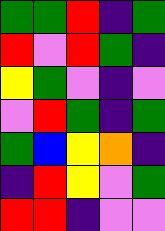[["green", "green", "red", "indigo", "green"], ["red", "violet", "red", "green", "indigo"], ["yellow", "green", "violet", "indigo", "violet"], ["violet", "red", "green", "indigo", "green"], ["green", "blue", "yellow", "orange", "indigo"], ["indigo", "red", "yellow", "violet", "green"], ["red", "red", "indigo", "violet", "violet"]]